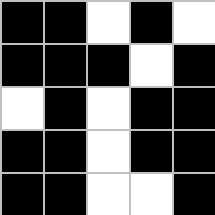[["black", "black", "white", "black", "white"], ["black", "black", "black", "white", "black"], ["white", "black", "white", "black", "black"], ["black", "black", "white", "black", "black"], ["black", "black", "white", "white", "black"]]